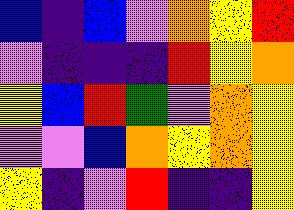[["blue", "indigo", "blue", "violet", "orange", "yellow", "red"], ["violet", "indigo", "indigo", "indigo", "red", "yellow", "orange"], ["yellow", "blue", "red", "green", "violet", "orange", "yellow"], ["violet", "violet", "blue", "orange", "yellow", "orange", "yellow"], ["yellow", "indigo", "violet", "red", "indigo", "indigo", "yellow"]]